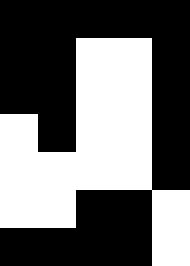[["black", "black", "black", "black", "black"], ["black", "black", "white", "white", "black"], ["black", "black", "white", "white", "black"], ["white", "black", "white", "white", "black"], ["white", "white", "white", "white", "black"], ["white", "white", "black", "black", "white"], ["black", "black", "black", "black", "white"]]